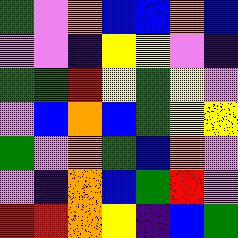[["green", "violet", "orange", "blue", "blue", "orange", "blue"], ["violet", "violet", "indigo", "yellow", "yellow", "violet", "indigo"], ["green", "green", "red", "yellow", "green", "yellow", "violet"], ["violet", "blue", "orange", "blue", "green", "yellow", "yellow"], ["green", "violet", "orange", "green", "blue", "orange", "violet"], ["violet", "indigo", "orange", "blue", "green", "red", "violet"], ["red", "red", "orange", "yellow", "indigo", "blue", "green"]]